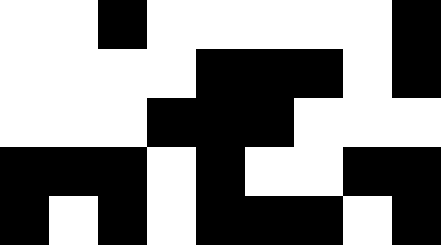[["white", "white", "black", "white", "white", "white", "white", "white", "black"], ["white", "white", "white", "white", "black", "black", "black", "white", "black"], ["white", "white", "white", "black", "black", "black", "white", "white", "white"], ["black", "black", "black", "white", "black", "white", "white", "black", "black"], ["black", "white", "black", "white", "black", "black", "black", "white", "black"]]